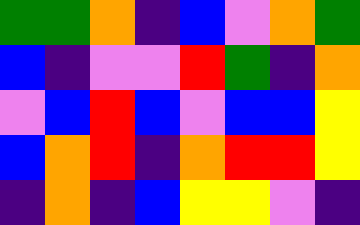[["green", "green", "orange", "indigo", "blue", "violet", "orange", "green"], ["blue", "indigo", "violet", "violet", "red", "green", "indigo", "orange"], ["violet", "blue", "red", "blue", "violet", "blue", "blue", "yellow"], ["blue", "orange", "red", "indigo", "orange", "red", "red", "yellow"], ["indigo", "orange", "indigo", "blue", "yellow", "yellow", "violet", "indigo"]]